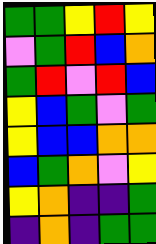[["green", "green", "yellow", "red", "yellow"], ["violet", "green", "red", "blue", "orange"], ["green", "red", "violet", "red", "blue"], ["yellow", "blue", "green", "violet", "green"], ["yellow", "blue", "blue", "orange", "orange"], ["blue", "green", "orange", "violet", "yellow"], ["yellow", "orange", "indigo", "indigo", "green"], ["indigo", "orange", "indigo", "green", "green"]]